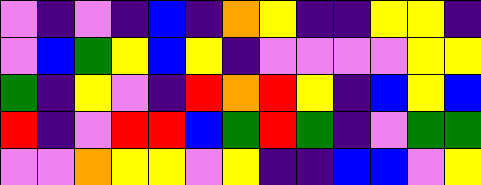[["violet", "indigo", "violet", "indigo", "blue", "indigo", "orange", "yellow", "indigo", "indigo", "yellow", "yellow", "indigo"], ["violet", "blue", "green", "yellow", "blue", "yellow", "indigo", "violet", "violet", "violet", "violet", "yellow", "yellow"], ["green", "indigo", "yellow", "violet", "indigo", "red", "orange", "red", "yellow", "indigo", "blue", "yellow", "blue"], ["red", "indigo", "violet", "red", "red", "blue", "green", "red", "green", "indigo", "violet", "green", "green"], ["violet", "violet", "orange", "yellow", "yellow", "violet", "yellow", "indigo", "indigo", "blue", "blue", "violet", "yellow"]]